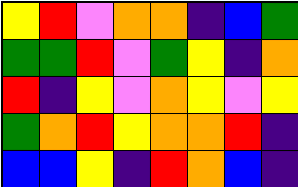[["yellow", "red", "violet", "orange", "orange", "indigo", "blue", "green"], ["green", "green", "red", "violet", "green", "yellow", "indigo", "orange"], ["red", "indigo", "yellow", "violet", "orange", "yellow", "violet", "yellow"], ["green", "orange", "red", "yellow", "orange", "orange", "red", "indigo"], ["blue", "blue", "yellow", "indigo", "red", "orange", "blue", "indigo"]]